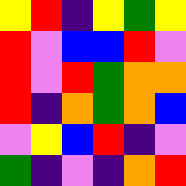[["yellow", "red", "indigo", "yellow", "green", "yellow"], ["red", "violet", "blue", "blue", "red", "violet"], ["red", "violet", "red", "green", "orange", "orange"], ["red", "indigo", "orange", "green", "orange", "blue"], ["violet", "yellow", "blue", "red", "indigo", "violet"], ["green", "indigo", "violet", "indigo", "orange", "red"]]